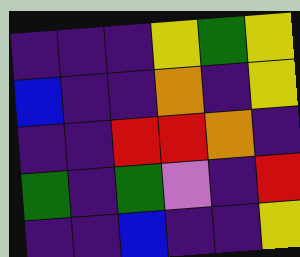[["indigo", "indigo", "indigo", "yellow", "green", "yellow"], ["blue", "indigo", "indigo", "orange", "indigo", "yellow"], ["indigo", "indigo", "red", "red", "orange", "indigo"], ["green", "indigo", "green", "violet", "indigo", "red"], ["indigo", "indigo", "blue", "indigo", "indigo", "yellow"]]